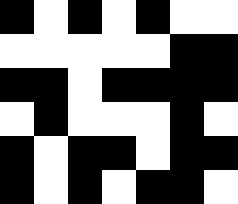[["black", "white", "black", "white", "black", "white", "white"], ["white", "white", "white", "white", "white", "black", "black"], ["black", "black", "white", "black", "black", "black", "black"], ["white", "black", "white", "white", "white", "black", "white"], ["black", "white", "black", "black", "white", "black", "black"], ["black", "white", "black", "white", "black", "black", "white"]]